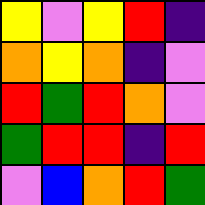[["yellow", "violet", "yellow", "red", "indigo"], ["orange", "yellow", "orange", "indigo", "violet"], ["red", "green", "red", "orange", "violet"], ["green", "red", "red", "indigo", "red"], ["violet", "blue", "orange", "red", "green"]]